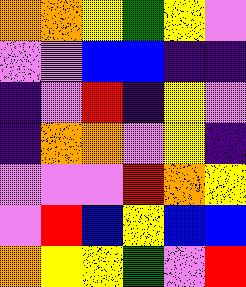[["orange", "orange", "yellow", "green", "yellow", "violet"], ["violet", "violet", "blue", "blue", "indigo", "indigo"], ["indigo", "violet", "red", "indigo", "yellow", "violet"], ["indigo", "orange", "orange", "violet", "yellow", "indigo"], ["violet", "violet", "violet", "red", "orange", "yellow"], ["violet", "red", "blue", "yellow", "blue", "blue"], ["orange", "yellow", "yellow", "green", "violet", "red"]]